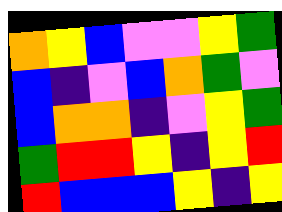[["orange", "yellow", "blue", "violet", "violet", "yellow", "green"], ["blue", "indigo", "violet", "blue", "orange", "green", "violet"], ["blue", "orange", "orange", "indigo", "violet", "yellow", "green"], ["green", "red", "red", "yellow", "indigo", "yellow", "red"], ["red", "blue", "blue", "blue", "yellow", "indigo", "yellow"]]